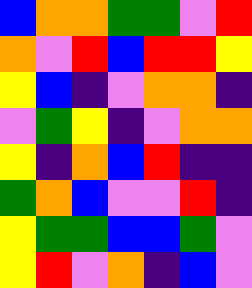[["blue", "orange", "orange", "green", "green", "violet", "red"], ["orange", "violet", "red", "blue", "red", "red", "yellow"], ["yellow", "blue", "indigo", "violet", "orange", "orange", "indigo"], ["violet", "green", "yellow", "indigo", "violet", "orange", "orange"], ["yellow", "indigo", "orange", "blue", "red", "indigo", "indigo"], ["green", "orange", "blue", "violet", "violet", "red", "indigo"], ["yellow", "green", "green", "blue", "blue", "green", "violet"], ["yellow", "red", "violet", "orange", "indigo", "blue", "violet"]]